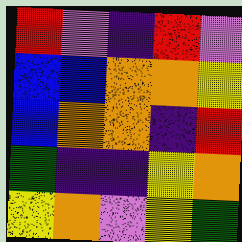[["red", "violet", "indigo", "red", "violet"], ["blue", "blue", "orange", "orange", "yellow"], ["blue", "orange", "orange", "indigo", "red"], ["green", "indigo", "indigo", "yellow", "orange"], ["yellow", "orange", "violet", "yellow", "green"]]